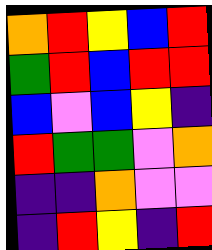[["orange", "red", "yellow", "blue", "red"], ["green", "red", "blue", "red", "red"], ["blue", "violet", "blue", "yellow", "indigo"], ["red", "green", "green", "violet", "orange"], ["indigo", "indigo", "orange", "violet", "violet"], ["indigo", "red", "yellow", "indigo", "red"]]